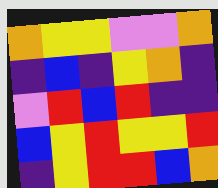[["orange", "yellow", "yellow", "violet", "violet", "orange"], ["indigo", "blue", "indigo", "yellow", "orange", "indigo"], ["violet", "red", "blue", "red", "indigo", "indigo"], ["blue", "yellow", "red", "yellow", "yellow", "red"], ["indigo", "yellow", "red", "red", "blue", "orange"]]